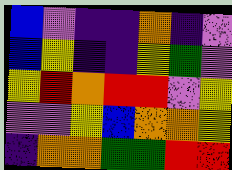[["blue", "violet", "indigo", "indigo", "orange", "indigo", "violet"], ["blue", "yellow", "indigo", "indigo", "yellow", "green", "violet"], ["yellow", "red", "orange", "red", "red", "violet", "yellow"], ["violet", "violet", "yellow", "blue", "orange", "orange", "yellow"], ["indigo", "orange", "orange", "green", "green", "red", "red"]]